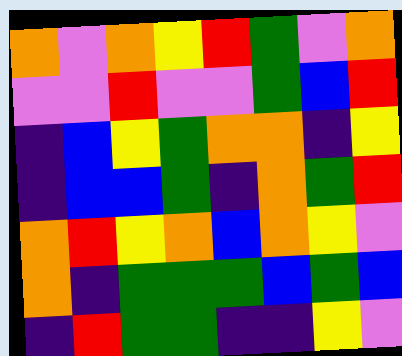[["orange", "violet", "orange", "yellow", "red", "green", "violet", "orange"], ["violet", "violet", "red", "violet", "violet", "green", "blue", "red"], ["indigo", "blue", "yellow", "green", "orange", "orange", "indigo", "yellow"], ["indigo", "blue", "blue", "green", "indigo", "orange", "green", "red"], ["orange", "red", "yellow", "orange", "blue", "orange", "yellow", "violet"], ["orange", "indigo", "green", "green", "green", "blue", "green", "blue"], ["indigo", "red", "green", "green", "indigo", "indigo", "yellow", "violet"]]